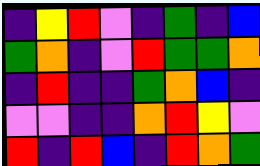[["indigo", "yellow", "red", "violet", "indigo", "green", "indigo", "blue"], ["green", "orange", "indigo", "violet", "red", "green", "green", "orange"], ["indigo", "red", "indigo", "indigo", "green", "orange", "blue", "indigo"], ["violet", "violet", "indigo", "indigo", "orange", "red", "yellow", "violet"], ["red", "indigo", "red", "blue", "indigo", "red", "orange", "green"]]